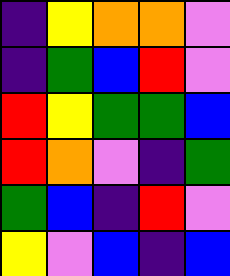[["indigo", "yellow", "orange", "orange", "violet"], ["indigo", "green", "blue", "red", "violet"], ["red", "yellow", "green", "green", "blue"], ["red", "orange", "violet", "indigo", "green"], ["green", "blue", "indigo", "red", "violet"], ["yellow", "violet", "blue", "indigo", "blue"]]